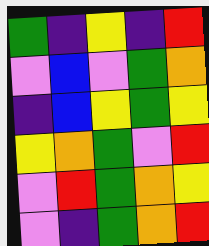[["green", "indigo", "yellow", "indigo", "red"], ["violet", "blue", "violet", "green", "orange"], ["indigo", "blue", "yellow", "green", "yellow"], ["yellow", "orange", "green", "violet", "red"], ["violet", "red", "green", "orange", "yellow"], ["violet", "indigo", "green", "orange", "red"]]